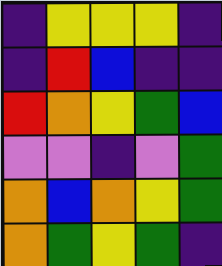[["indigo", "yellow", "yellow", "yellow", "indigo"], ["indigo", "red", "blue", "indigo", "indigo"], ["red", "orange", "yellow", "green", "blue"], ["violet", "violet", "indigo", "violet", "green"], ["orange", "blue", "orange", "yellow", "green"], ["orange", "green", "yellow", "green", "indigo"]]